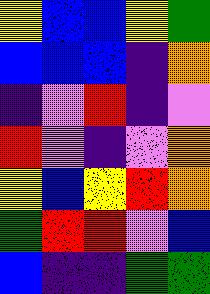[["yellow", "blue", "blue", "yellow", "green"], ["blue", "blue", "blue", "indigo", "orange"], ["indigo", "violet", "red", "indigo", "violet"], ["red", "violet", "indigo", "violet", "orange"], ["yellow", "blue", "yellow", "red", "orange"], ["green", "red", "red", "violet", "blue"], ["blue", "indigo", "indigo", "green", "green"]]